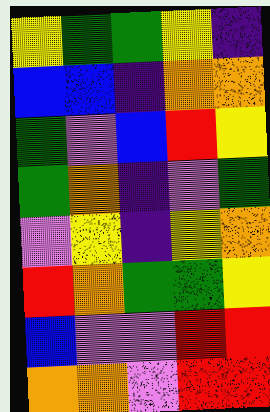[["yellow", "green", "green", "yellow", "indigo"], ["blue", "blue", "indigo", "orange", "orange"], ["green", "violet", "blue", "red", "yellow"], ["green", "orange", "indigo", "violet", "green"], ["violet", "yellow", "indigo", "yellow", "orange"], ["red", "orange", "green", "green", "yellow"], ["blue", "violet", "violet", "red", "red"], ["orange", "orange", "violet", "red", "red"]]